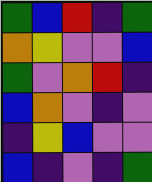[["green", "blue", "red", "indigo", "green"], ["orange", "yellow", "violet", "violet", "blue"], ["green", "violet", "orange", "red", "indigo"], ["blue", "orange", "violet", "indigo", "violet"], ["indigo", "yellow", "blue", "violet", "violet"], ["blue", "indigo", "violet", "indigo", "green"]]